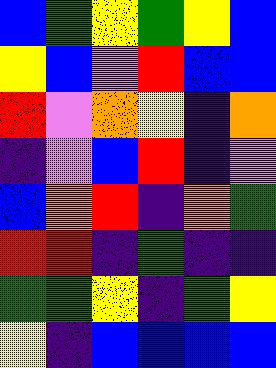[["blue", "green", "yellow", "green", "yellow", "blue"], ["yellow", "blue", "violet", "red", "blue", "blue"], ["red", "violet", "orange", "yellow", "indigo", "orange"], ["indigo", "violet", "blue", "red", "indigo", "violet"], ["blue", "orange", "red", "indigo", "orange", "green"], ["red", "red", "indigo", "green", "indigo", "indigo"], ["green", "green", "yellow", "indigo", "green", "yellow"], ["yellow", "indigo", "blue", "blue", "blue", "blue"]]